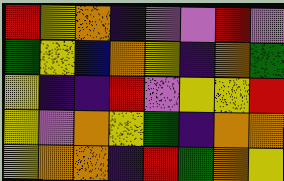[["red", "yellow", "orange", "indigo", "violet", "violet", "red", "violet"], ["green", "yellow", "blue", "orange", "yellow", "indigo", "orange", "green"], ["yellow", "indigo", "indigo", "red", "violet", "yellow", "yellow", "red"], ["yellow", "violet", "orange", "yellow", "green", "indigo", "orange", "orange"], ["yellow", "orange", "orange", "indigo", "red", "green", "orange", "yellow"]]